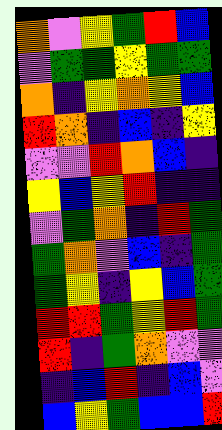[["orange", "violet", "yellow", "green", "red", "blue"], ["violet", "green", "green", "yellow", "green", "green"], ["orange", "indigo", "yellow", "orange", "yellow", "blue"], ["red", "orange", "indigo", "blue", "indigo", "yellow"], ["violet", "violet", "red", "orange", "blue", "indigo"], ["yellow", "blue", "yellow", "red", "indigo", "indigo"], ["violet", "green", "orange", "indigo", "red", "green"], ["green", "orange", "violet", "blue", "indigo", "green"], ["green", "yellow", "indigo", "yellow", "blue", "green"], ["red", "red", "green", "yellow", "red", "green"], ["red", "indigo", "green", "orange", "violet", "violet"], ["indigo", "blue", "red", "indigo", "blue", "violet"], ["blue", "yellow", "green", "blue", "blue", "red"]]